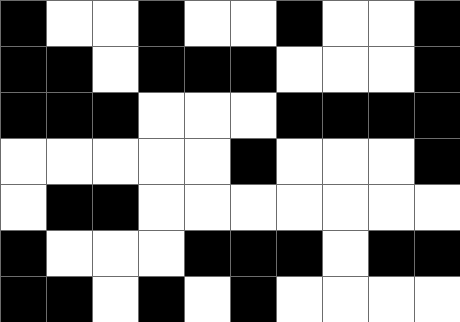[["black", "white", "white", "black", "white", "white", "black", "white", "white", "black"], ["black", "black", "white", "black", "black", "black", "white", "white", "white", "black"], ["black", "black", "black", "white", "white", "white", "black", "black", "black", "black"], ["white", "white", "white", "white", "white", "black", "white", "white", "white", "black"], ["white", "black", "black", "white", "white", "white", "white", "white", "white", "white"], ["black", "white", "white", "white", "black", "black", "black", "white", "black", "black"], ["black", "black", "white", "black", "white", "black", "white", "white", "white", "white"]]